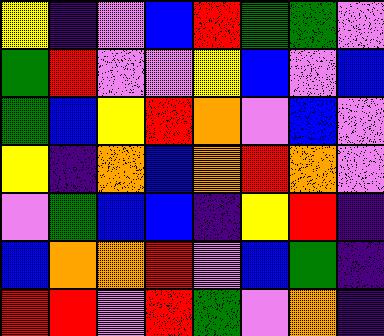[["yellow", "indigo", "violet", "blue", "red", "green", "green", "violet"], ["green", "red", "violet", "violet", "yellow", "blue", "violet", "blue"], ["green", "blue", "yellow", "red", "orange", "violet", "blue", "violet"], ["yellow", "indigo", "orange", "blue", "orange", "red", "orange", "violet"], ["violet", "green", "blue", "blue", "indigo", "yellow", "red", "indigo"], ["blue", "orange", "orange", "red", "violet", "blue", "green", "indigo"], ["red", "red", "violet", "red", "green", "violet", "orange", "indigo"]]